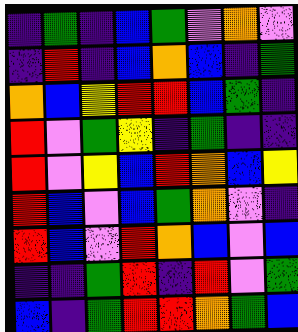[["indigo", "green", "indigo", "blue", "green", "violet", "orange", "violet"], ["indigo", "red", "indigo", "blue", "orange", "blue", "indigo", "green"], ["orange", "blue", "yellow", "red", "red", "blue", "green", "indigo"], ["red", "violet", "green", "yellow", "indigo", "green", "indigo", "indigo"], ["red", "violet", "yellow", "blue", "red", "orange", "blue", "yellow"], ["red", "blue", "violet", "blue", "green", "orange", "violet", "indigo"], ["red", "blue", "violet", "red", "orange", "blue", "violet", "blue"], ["indigo", "indigo", "green", "red", "indigo", "red", "violet", "green"], ["blue", "indigo", "green", "red", "red", "orange", "green", "blue"]]